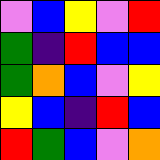[["violet", "blue", "yellow", "violet", "red"], ["green", "indigo", "red", "blue", "blue"], ["green", "orange", "blue", "violet", "yellow"], ["yellow", "blue", "indigo", "red", "blue"], ["red", "green", "blue", "violet", "orange"]]